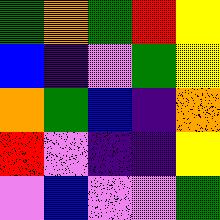[["green", "orange", "green", "red", "yellow"], ["blue", "indigo", "violet", "green", "yellow"], ["orange", "green", "blue", "indigo", "orange"], ["red", "violet", "indigo", "indigo", "yellow"], ["violet", "blue", "violet", "violet", "green"]]